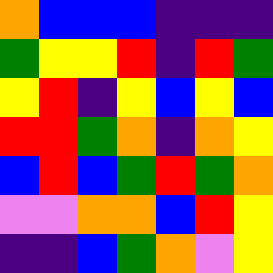[["orange", "blue", "blue", "blue", "indigo", "indigo", "indigo"], ["green", "yellow", "yellow", "red", "indigo", "red", "green"], ["yellow", "red", "indigo", "yellow", "blue", "yellow", "blue"], ["red", "red", "green", "orange", "indigo", "orange", "yellow"], ["blue", "red", "blue", "green", "red", "green", "orange"], ["violet", "violet", "orange", "orange", "blue", "red", "yellow"], ["indigo", "indigo", "blue", "green", "orange", "violet", "yellow"]]